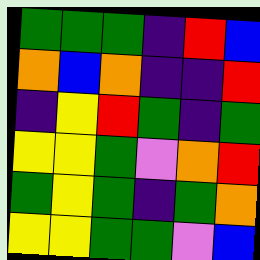[["green", "green", "green", "indigo", "red", "blue"], ["orange", "blue", "orange", "indigo", "indigo", "red"], ["indigo", "yellow", "red", "green", "indigo", "green"], ["yellow", "yellow", "green", "violet", "orange", "red"], ["green", "yellow", "green", "indigo", "green", "orange"], ["yellow", "yellow", "green", "green", "violet", "blue"]]